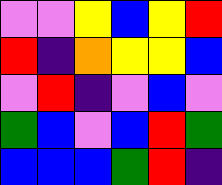[["violet", "violet", "yellow", "blue", "yellow", "red"], ["red", "indigo", "orange", "yellow", "yellow", "blue"], ["violet", "red", "indigo", "violet", "blue", "violet"], ["green", "blue", "violet", "blue", "red", "green"], ["blue", "blue", "blue", "green", "red", "indigo"]]